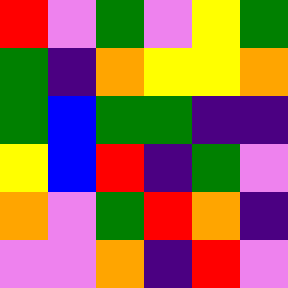[["red", "violet", "green", "violet", "yellow", "green"], ["green", "indigo", "orange", "yellow", "yellow", "orange"], ["green", "blue", "green", "green", "indigo", "indigo"], ["yellow", "blue", "red", "indigo", "green", "violet"], ["orange", "violet", "green", "red", "orange", "indigo"], ["violet", "violet", "orange", "indigo", "red", "violet"]]